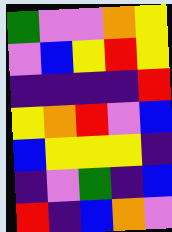[["green", "violet", "violet", "orange", "yellow"], ["violet", "blue", "yellow", "red", "yellow"], ["indigo", "indigo", "indigo", "indigo", "red"], ["yellow", "orange", "red", "violet", "blue"], ["blue", "yellow", "yellow", "yellow", "indigo"], ["indigo", "violet", "green", "indigo", "blue"], ["red", "indigo", "blue", "orange", "violet"]]